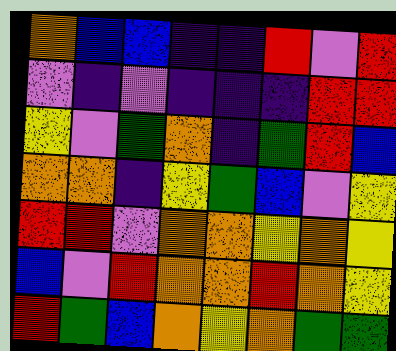[["orange", "blue", "blue", "indigo", "indigo", "red", "violet", "red"], ["violet", "indigo", "violet", "indigo", "indigo", "indigo", "red", "red"], ["yellow", "violet", "green", "orange", "indigo", "green", "red", "blue"], ["orange", "orange", "indigo", "yellow", "green", "blue", "violet", "yellow"], ["red", "red", "violet", "orange", "orange", "yellow", "orange", "yellow"], ["blue", "violet", "red", "orange", "orange", "red", "orange", "yellow"], ["red", "green", "blue", "orange", "yellow", "orange", "green", "green"]]